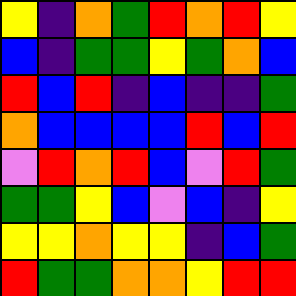[["yellow", "indigo", "orange", "green", "red", "orange", "red", "yellow"], ["blue", "indigo", "green", "green", "yellow", "green", "orange", "blue"], ["red", "blue", "red", "indigo", "blue", "indigo", "indigo", "green"], ["orange", "blue", "blue", "blue", "blue", "red", "blue", "red"], ["violet", "red", "orange", "red", "blue", "violet", "red", "green"], ["green", "green", "yellow", "blue", "violet", "blue", "indigo", "yellow"], ["yellow", "yellow", "orange", "yellow", "yellow", "indigo", "blue", "green"], ["red", "green", "green", "orange", "orange", "yellow", "red", "red"]]